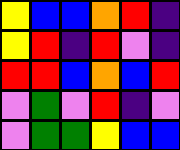[["yellow", "blue", "blue", "orange", "red", "indigo"], ["yellow", "red", "indigo", "red", "violet", "indigo"], ["red", "red", "blue", "orange", "blue", "red"], ["violet", "green", "violet", "red", "indigo", "violet"], ["violet", "green", "green", "yellow", "blue", "blue"]]